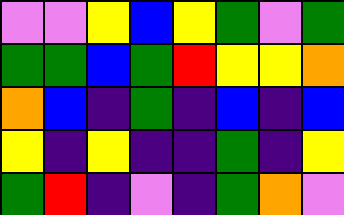[["violet", "violet", "yellow", "blue", "yellow", "green", "violet", "green"], ["green", "green", "blue", "green", "red", "yellow", "yellow", "orange"], ["orange", "blue", "indigo", "green", "indigo", "blue", "indigo", "blue"], ["yellow", "indigo", "yellow", "indigo", "indigo", "green", "indigo", "yellow"], ["green", "red", "indigo", "violet", "indigo", "green", "orange", "violet"]]